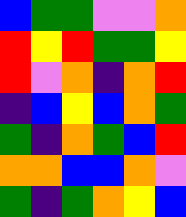[["blue", "green", "green", "violet", "violet", "orange"], ["red", "yellow", "red", "green", "green", "yellow"], ["red", "violet", "orange", "indigo", "orange", "red"], ["indigo", "blue", "yellow", "blue", "orange", "green"], ["green", "indigo", "orange", "green", "blue", "red"], ["orange", "orange", "blue", "blue", "orange", "violet"], ["green", "indigo", "green", "orange", "yellow", "blue"]]